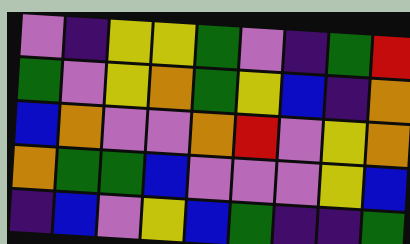[["violet", "indigo", "yellow", "yellow", "green", "violet", "indigo", "green", "red"], ["green", "violet", "yellow", "orange", "green", "yellow", "blue", "indigo", "orange"], ["blue", "orange", "violet", "violet", "orange", "red", "violet", "yellow", "orange"], ["orange", "green", "green", "blue", "violet", "violet", "violet", "yellow", "blue"], ["indigo", "blue", "violet", "yellow", "blue", "green", "indigo", "indigo", "green"]]